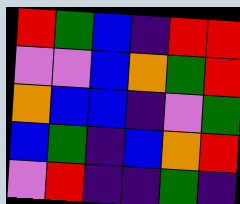[["red", "green", "blue", "indigo", "red", "red"], ["violet", "violet", "blue", "orange", "green", "red"], ["orange", "blue", "blue", "indigo", "violet", "green"], ["blue", "green", "indigo", "blue", "orange", "red"], ["violet", "red", "indigo", "indigo", "green", "indigo"]]